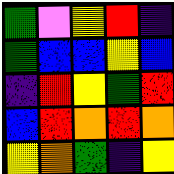[["green", "violet", "yellow", "red", "indigo"], ["green", "blue", "blue", "yellow", "blue"], ["indigo", "red", "yellow", "green", "red"], ["blue", "red", "orange", "red", "orange"], ["yellow", "orange", "green", "indigo", "yellow"]]